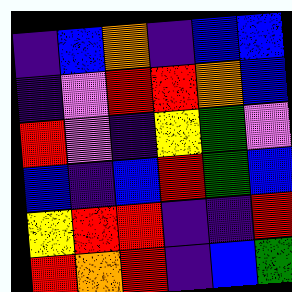[["indigo", "blue", "orange", "indigo", "blue", "blue"], ["indigo", "violet", "red", "red", "orange", "blue"], ["red", "violet", "indigo", "yellow", "green", "violet"], ["blue", "indigo", "blue", "red", "green", "blue"], ["yellow", "red", "red", "indigo", "indigo", "red"], ["red", "orange", "red", "indigo", "blue", "green"]]